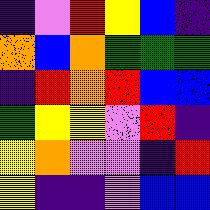[["indigo", "violet", "red", "yellow", "blue", "indigo"], ["orange", "blue", "orange", "green", "green", "green"], ["indigo", "red", "orange", "red", "blue", "blue"], ["green", "yellow", "yellow", "violet", "red", "indigo"], ["yellow", "orange", "violet", "violet", "indigo", "red"], ["yellow", "indigo", "indigo", "violet", "blue", "blue"]]